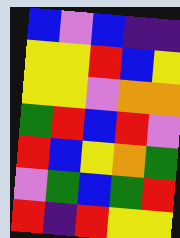[["blue", "violet", "blue", "indigo", "indigo"], ["yellow", "yellow", "red", "blue", "yellow"], ["yellow", "yellow", "violet", "orange", "orange"], ["green", "red", "blue", "red", "violet"], ["red", "blue", "yellow", "orange", "green"], ["violet", "green", "blue", "green", "red"], ["red", "indigo", "red", "yellow", "yellow"]]